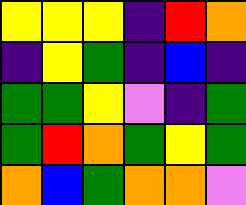[["yellow", "yellow", "yellow", "indigo", "red", "orange"], ["indigo", "yellow", "green", "indigo", "blue", "indigo"], ["green", "green", "yellow", "violet", "indigo", "green"], ["green", "red", "orange", "green", "yellow", "green"], ["orange", "blue", "green", "orange", "orange", "violet"]]